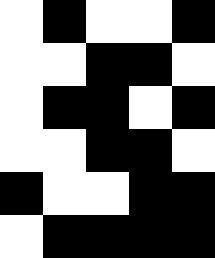[["white", "black", "white", "white", "black"], ["white", "white", "black", "black", "white"], ["white", "black", "black", "white", "black"], ["white", "white", "black", "black", "white"], ["black", "white", "white", "black", "black"], ["white", "black", "black", "black", "black"]]